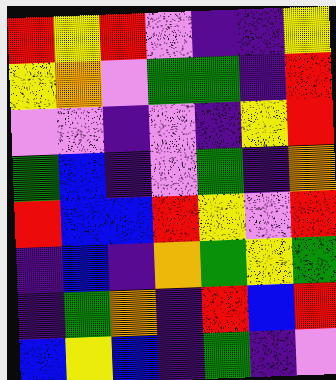[["red", "yellow", "red", "violet", "indigo", "indigo", "yellow"], ["yellow", "orange", "violet", "green", "green", "indigo", "red"], ["violet", "violet", "indigo", "violet", "indigo", "yellow", "red"], ["green", "blue", "indigo", "violet", "green", "indigo", "orange"], ["red", "blue", "blue", "red", "yellow", "violet", "red"], ["indigo", "blue", "indigo", "orange", "green", "yellow", "green"], ["indigo", "green", "orange", "indigo", "red", "blue", "red"], ["blue", "yellow", "blue", "indigo", "green", "indigo", "violet"]]